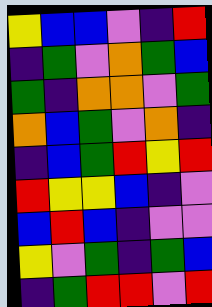[["yellow", "blue", "blue", "violet", "indigo", "red"], ["indigo", "green", "violet", "orange", "green", "blue"], ["green", "indigo", "orange", "orange", "violet", "green"], ["orange", "blue", "green", "violet", "orange", "indigo"], ["indigo", "blue", "green", "red", "yellow", "red"], ["red", "yellow", "yellow", "blue", "indigo", "violet"], ["blue", "red", "blue", "indigo", "violet", "violet"], ["yellow", "violet", "green", "indigo", "green", "blue"], ["indigo", "green", "red", "red", "violet", "red"]]